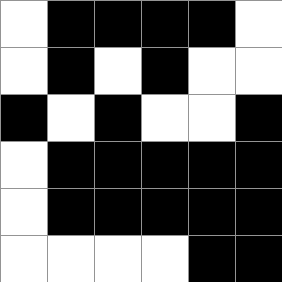[["white", "black", "black", "black", "black", "white"], ["white", "black", "white", "black", "white", "white"], ["black", "white", "black", "white", "white", "black"], ["white", "black", "black", "black", "black", "black"], ["white", "black", "black", "black", "black", "black"], ["white", "white", "white", "white", "black", "black"]]